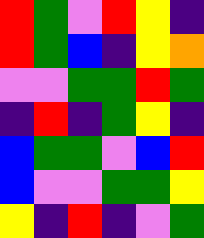[["red", "green", "violet", "red", "yellow", "indigo"], ["red", "green", "blue", "indigo", "yellow", "orange"], ["violet", "violet", "green", "green", "red", "green"], ["indigo", "red", "indigo", "green", "yellow", "indigo"], ["blue", "green", "green", "violet", "blue", "red"], ["blue", "violet", "violet", "green", "green", "yellow"], ["yellow", "indigo", "red", "indigo", "violet", "green"]]